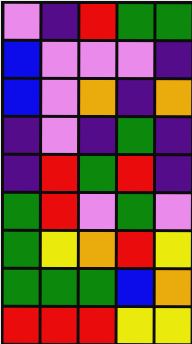[["violet", "indigo", "red", "green", "green"], ["blue", "violet", "violet", "violet", "indigo"], ["blue", "violet", "orange", "indigo", "orange"], ["indigo", "violet", "indigo", "green", "indigo"], ["indigo", "red", "green", "red", "indigo"], ["green", "red", "violet", "green", "violet"], ["green", "yellow", "orange", "red", "yellow"], ["green", "green", "green", "blue", "orange"], ["red", "red", "red", "yellow", "yellow"]]